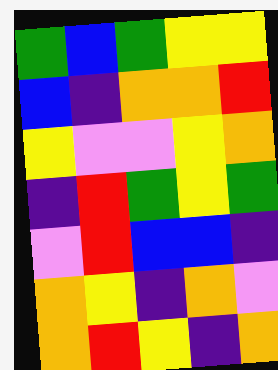[["green", "blue", "green", "yellow", "yellow"], ["blue", "indigo", "orange", "orange", "red"], ["yellow", "violet", "violet", "yellow", "orange"], ["indigo", "red", "green", "yellow", "green"], ["violet", "red", "blue", "blue", "indigo"], ["orange", "yellow", "indigo", "orange", "violet"], ["orange", "red", "yellow", "indigo", "orange"]]